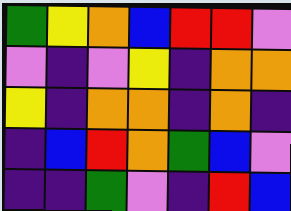[["green", "yellow", "orange", "blue", "red", "red", "violet"], ["violet", "indigo", "violet", "yellow", "indigo", "orange", "orange"], ["yellow", "indigo", "orange", "orange", "indigo", "orange", "indigo"], ["indigo", "blue", "red", "orange", "green", "blue", "violet"], ["indigo", "indigo", "green", "violet", "indigo", "red", "blue"]]